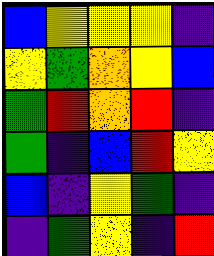[["blue", "yellow", "yellow", "yellow", "indigo"], ["yellow", "green", "orange", "yellow", "blue"], ["green", "red", "orange", "red", "indigo"], ["green", "indigo", "blue", "red", "yellow"], ["blue", "indigo", "yellow", "green", "indigo"], ["indigo", "green", "yellow", "indigo", "red"]]